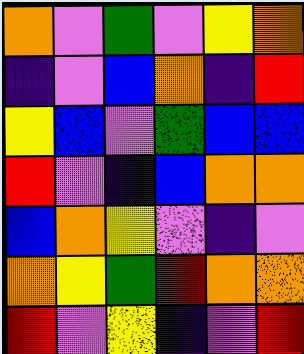[["orange", "violet", "green", "violet", "yellow", "orange"], ["indigo", "violet", "blue", "orange", "indigo", "red"], ["yellow", "blue", "violet", "green", "blue", "blue"], ["red", "violet", "indigo", "blue", "orange", "orange"], ["blue", "orange", "yellow", "violet", "indigo", "violet"], ["orange", "yellow", "green", "red", "orange", "orange"], ["red", "violet", "yellow", "indigo", "violet", "red"]]